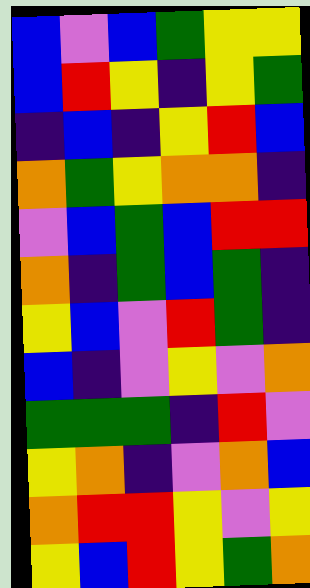[["blue", "violet", "blue", "green", "yellow", "yellow"], ["blue", "red", "yellow", "indigo", "yellow", "green"], ["indigo", "blue", "indigo", "yellow", "red", "blue"], ["orange", "green", "yellow", "orange", "orange", "indigo"], ["violet", "blue", "green", "blue", "red", "red"], ["orange", "indigo", "green", "blue", "green", "indigo"], ["yellow", "blue", "violet", "red", "green", "indigo"], ["blue", "indigo", "violet", "yellow", "violet", "orange"], ["green", "green", "green", "indigo", "red", "violet"], ["yellow", "orange", "indigo", "violet", "orange", "blue"], ["orange", "red", "red", "yellow", "violet", "yellow"], ["yellow", "blue", "red", "yellow", "green", "orange"]]